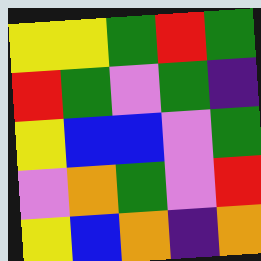[["yellow", "yellow", "green", "red", "green"], ["red", "green", "violet", "green", "indigo"], ["yellow", "blue", "blue", "violet", "green"], ["violet", "orange", "green", "violet", "red"], ["yellow", "blue", "orange", "indigo", "orange"]]